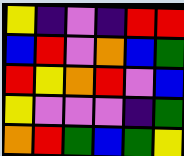[["yellow", "indigo", "violet", "indigo", "red", "red"], ["blue", "red", "violet", "orange", "blue", "green"], ["red", "yellow", "orange", "red", "violet", "blue"], ["yellow", "violet", "violet", "violet", "indigo", "green"], ["orange", "red", "green", "blue", "green", "yellow"]]